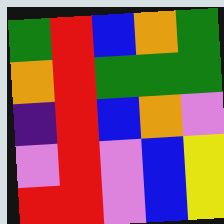[["green", "red", "blue", "orange", "green"], ["orange", "red", "green", "green", "green"], ["indigo", "red", "blue", "orange", "violet"], ["violet", "red", "violet", "blue", "yellow"], ["red", "red", "violet", "blue", "yellow"]]